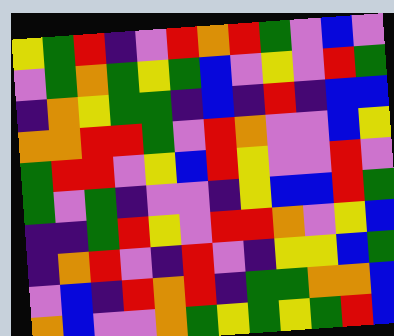[["yellow", "green", "red", "indigo", "violet", "red", "orange", "red", "green", "violet", "blue", "violet"], ["violet", "green", "orange", "green", "yellow", "green", "blue", "violet", "yellow", "violet", "red", "green"], ["indigo", "orange", "yellow", "green", "green", "indigo", "blue", "indigo", "red", "indigo", "blue", "blue"], ["orange", "orange", "red", "red", "green", "violet", "red", "orange", "violet", "violet", "blue", "yellow"], ["green", "red", "red", "violet", "yellow", "blue", "red", "yellow", "violet", "violet", "red", "violet"], ["green", "violet", "green", "indigo", "violet", "violet", "indigo", "yellow", "blue", "blue", "red", "green"], ["indigo", "indigo", "green", "red", "yellow", "violet", "red", "red", "orange", "violet", "yellow", "blue"], ["indigo", "orange", "red", "violet", "indigo", "red", "violet", "indigo", "yellow", "yellow", "blue", "green"], ["violet", "blue", "indigo", "red", "orange", "red", "indigo", "green", "green", "orange", "orange", "blue"], ["orange", "blue", "violet", "violet", "orange", "green", "yellow", "green", "yellow", "green", "red", "blue"]]